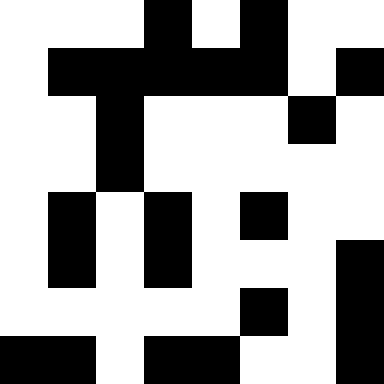[["white", "white", "white", "black", "white", "black", "white", "white"], ["white", "black", "black", "black", "black", "black", "white", "black"], ["white", "white", "black", "white", "white", "white", "black", "white"], ["white", "white", "black", "white", "white", "white", "white", "white"], ["white", "black", "white", "black", "white", "black", "white", "white"], ["white", "black", "white", "black", "white", "white", "white", "black"], ["white", "white", "white", "white", "white", "black", "white", "black"], ["black", "black", "white", "black", "black", "white", "white", "black"]]